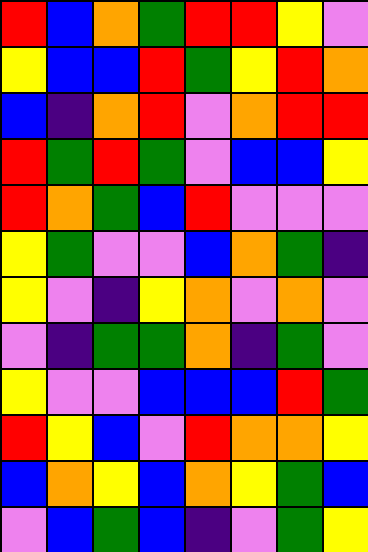[["red", "blue", "orange", "green", "red", "red", "yellow", "violet"], ["yellow", "blue", "blue", "red", "green", "yellow", "red", "orange"], ["blue", "indigo", "orange", "red", "violet", "orange", "red", "red"], ["red", "green", "red", "green", "violet", "blue", "blue", "yellow"], ["red", "orange", "green", "blue", "red", "violet", "violet", "violet"], ["yellow", "green", "violet", "violet", "blue", "orange", "green", "indigo"], ["yellow", "violet", "indigo", "yellow", "orange", "violet", "orange", "violet"], ["violet", "indigo", "green", "green", "orange", "indigo", "green", "violet"], ["yellow", "violet", "violet", "blue", "blue", "blue", "red", "green"], ["red", "yellow", "blue", "violet", "red", "orange", "orange", "yellow"], ["blue", "orange", "yellow", "blue", "orange", "yellow", "green", "blue"], ["violet", "blue", "green", "blue", "indigo", "violet", "green", "yellow"]]